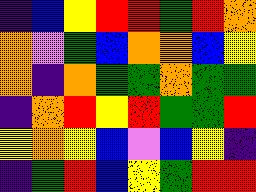[["indigo", "blue", "yellow", "red", "red", "green", "red", "orange"], ["orange", "violet", "green", "blue", "orange", "orange", "blue", "yellow"], ["orange", "indigo", "orange", "green", "green", "orange", "green", "green"], ["indigo", "orange", "red", "yellow", "red", "green", "green", "red"], ["yellow", "orange", "yellow", "blue", "violet", "blue", "yellow", "indigo"], ["indigo", "green", "red", "blue", "yellow", "green", "red", "red"]]